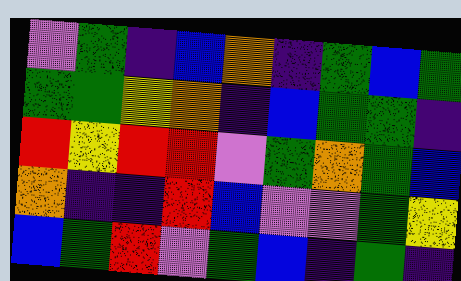[["violet", "green", "indigo", "blue", "orange", "indigo", "green", "blue", "green"], ["green", "green", "yellow", "orange", "indigo", "blue", "green", "green", "indigo"], ["red", "yellow", "red", "red", "violet", "green", "orange", "green", "blue"], ["orange", "indigo", "indigo", "red", "blue", "violet", "violet", "green", "yellow"], ["blue", "green", "red", "violet", "green", "blue", "indigo", "green", "indigo"]]